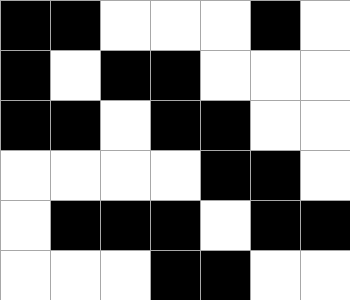[["black", "black", "white", "white", "white", "black", "white"], ["black", "white", "black", "black", "white", "white", "white"], ["black", "black", "white", "black", "black", "white", "white"], ["white", "white", "white", "white", "black", "black", "white"], ["white", "black", "black", "black", "white", "black", "black"], ["white", "white", "white", "black", "black", "white", "white"]]